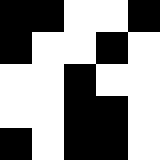[["black", "black", "white", "white", "black"], ["black", "white", "white", "black", "white"], ["white", "white", "black", "white", "white"], ["white", "white", "black", "black", "white"], ["black", "white", "black", "black", "white"]]